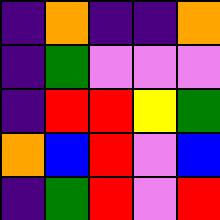[["indigo", "orange", "indigo", "indigo", "orange"], ["indigo", "green", "violet", "violet", "violet"], ["indigo", "red", "red", "yellow", "green"], ["orange", "blue", "red", "violet", "blue"], ["indigo", "green", "red", "violet", "red"]]